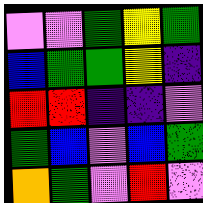[["violet", "violet", "green", "yellow", "green"], ["blue", "green", "green", "yellow", "indigo"], ["red", "red", "indigo", "indigo", "violet"], ["green", "blue", "violet", "blue", "green"], ["orange", "green", "violet", "red", "violet"]]